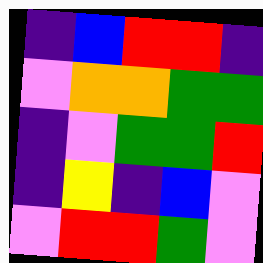[["indigo", "blue", "red", "red", "indigo"], ["violet", "orange", "orange", "green", "green"], ["indigo", "violet", "green", "green", "red"], ["indigo", "yellow", "indigo", "blue", "violet"], ["violet", "red", "red", "green", "violet"]]